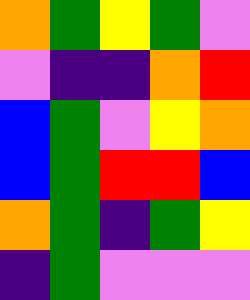[["orange", "green", "yellow", "green", "violet"], ["violet", "indigo", "indigo", "orange", "red"], ["blue", "green", "violet", "yellow", "orange"], ["blue", "green", "red", "red", "blue"], ["orange", "green", "indigo", "green", "yellow"], ["indigo", "green", "violet", "violet", "violet"]]